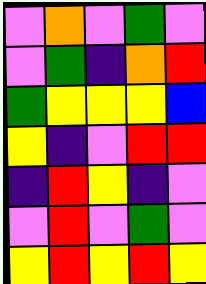[["violet", "orange", "violet", "green", "violet"], ["violet", "green", "indigo", "orange", "red"], ["green", "yellow", "yellow", "yellow", "blue"], ["yellow", "indigo", "violet", "red", "red"], ["indigo", "red", "yellow", "indigo", "violet"], ["violet", "red", "violet", "green", "violet"], ["yellow", "red", "yellow", "red", "yellow"]]